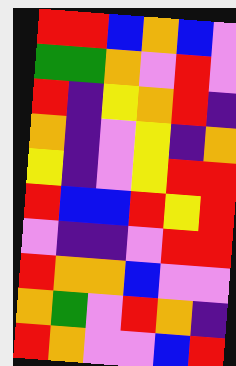[["red", "red", "blue", "orange", "blue", "violet"], ["green", "green", "orange", "violet", "red", "violet"], ["red", "indigo", "yellow", "orange", "red", "indigo"], ["orange", "indigo", "violet", "yellow", "indigo", "orange"], ["yellow", "indigo", "violet", "yellow", "red", "red"], ["red", "blue", "blue", "red", "yellow", "red"], ["violet", "indigo", "indigo", "violet", "red", "red"], ["red", "orange", "orange", "blue", "violet", "violet"], ["orange", "green", "violet", "red", "orange", "indigo"], ["red", "orange", "violet", "violet", "blue", "red"]]